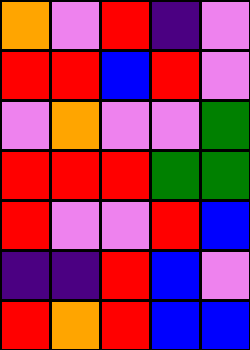[["orange", "violet", "red", "indigo", "violet"], ["red", "red", "blue", "red", "violet"], ["violet", "orange", "violet", "violet", "green"], ["red", "red", "red", "green", "green"], ["red", "violet", "violet", "red", "blue"], ["indigo", "indigo", "red", "blue", "violet"], ["red", "orange", "red", "blue", "blue"]]